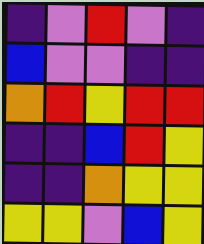[["indigo", "violet", "red", "violet", "indigo"], ["blue", "violet", "violet", "indigo", "indigo"], ["orange", "red", "yellow", "red", "red"], ["indigo", "indigo", "blue", "red", "yellow"], ["indigo", "indigo", "orange", "yellow", "yellow"], ["yellow", "yellow", "violet", "blue", "yellow"]]